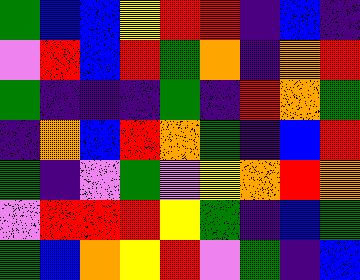[["green", "blue", "blue", "yellow", "red", "red", "indigo", "blue", "indigo"], ["violet", "red", "blue", "red", "green", "orange", "indigo", "orange", "red"], ["green", "indigo", "indigo", "indigo", "green", "indigo", "red", "orange", "green"], ["indigo", "orange", "blue", "red", "orange", "green", "indigo", "blue", "red"], ["green", "indigo", "violet", "green", "violet", "yellow", "orange", "red", "orange"], ["violet", "red", "red", "red", "yellow", "green", "indigo", "blue", "green"], ["green", "blue", "orange", "yellow", "red", "violet", "green", "indigo", "blue"]]